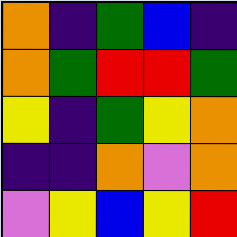[["orange", "indigo", "green", "blue", "indigo"], ["orange", "green", "red", "red", "green"], ["yellow", "indigo", "green", "yellow", "orange"], ["indigo", "indigo", "orange", "violet", "orange"], ["violet", "yellow", "blue", "yellow", "red"]]